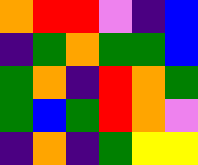[["orange", "red", "red", "violet", "indigo", "blue"], ["indigo", "green", "orange", "green", "green", "blue"], ["green", "orange", "indigo", "red", "orange", "green"], ["green", "blue", "green", "red", "orange", "violet"], ["indigo", "orange", "indigo", "green", "yellow", "yellow"]]